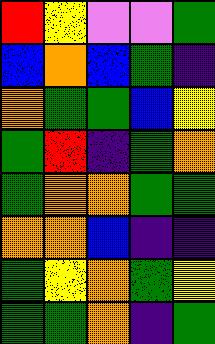[["red", "yellow", "violet", "violet", "green"], ["blue", "orange", "blue", "green", "indigo"], ["orange", "green", "green", "blue", "yellow"], ["green", "red", "indigo", "green", "orange"], ["green", "orange", "orange", "green", "green"], ["orange", "orange", "blue", "indigo", "indigo"], ["green", "yellow", "orange", "green", "yellow"], ["green", "green", "orange", "indigo", "green"]]